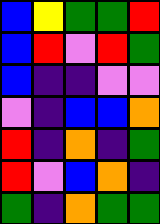[["blue", "yellow", "green", "green", "red"], ["blue", "red", "violet", "red", "green"], ["blue", "indigo", "indigo", "violet", "violet"], ["violet", "indigo", "blue", "blue", "orange"], ["red", "indigo", "orange", "indigo", "green"], ["red", "violet", "blue", "orange", "indigo"], ["green", "indigo", "orange", "green", "green"]]